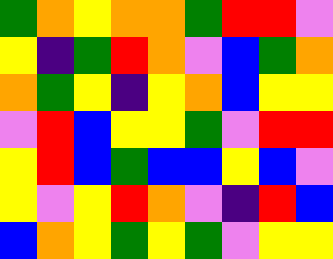[["green", "orange", "yellow", "orange", "orange", "green", "red", "red", "violet"], ["yellow", "indigo", "green", "red", "orange", "violet", "blue", "green", "orange"], ["orange", "green", "yellow", "indigo", "yellow", "orange", "blue", "yellow", "yellow"], ["violet", "red", "blue", "yellow", "yellow", "green", "violet", "red", "red"], ["yellow", "red", "blue", "green", "blue", "blue", "yellow", "blue", "violet"], ["yellow", "violet", "yellow", "red", "orange", "violet", "indigo", "red", "blue"], ["blue", "orange", "yellow", "green", "yellow", "green", "violet", "yellow", "yellow"]]